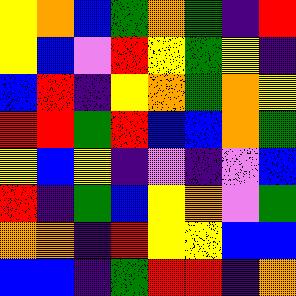[["yellow", "orange", "blue", "green", "orange", "green", "indigo", "red"], ["yellow", "blue", "violet", "red", "yellow", "green", "yellow", "indigo"], ["blue", "red", "indigo", "yellow", "orange", "green", "orange", "yellow"], ["red", "red", "green", "red", "blue", "blue", "orange", "green"], ["yellow", "blue", "yellow", "indigo", "violet", "indigo", "violet", "blue"], ["red", "indigo", "green", "blue", "yellow", "orange", "violet", "green"], ["orange", "orange", "indigo", "red", "yellow", "yellow", "blue", "blue"], ["blue", "blue", "indigo", "green", "red", "red", "indigo", "orange"]]